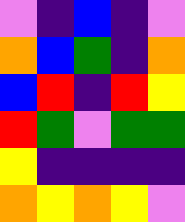[["violet", "indigo", "blue", "indigo", "violet"], ["orange", "blue", "green", "indigo", "orange"], ["blue", "red", "indigo", "red", "yellow"], ["red", "green", "violet", "green", "green"], ["yellow", "indigo", "indigo", "indigo", "indigo"], ["orange", "yellow", "orange", "yellow", "violet"]]